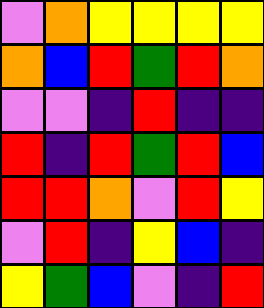[["violet", "orange", "yellow", "yellow", "yellow", "yellow"], ["orange", "blue", "red", "green", "red", "orange"], ["violet", "violet", "indigo", "red", "indigo", "indigo"], ["red", "indigo", "red", "green", "red", "blue"], ["red", "red", "orange", "violet", "red", "yellow"], ["violet", "red", "indigo", "yellow", "blue", "indigo"], ["yellow", "green", "blue", "violet", "indigo", "red"]]